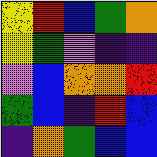[["yellow", "red", "blue", "green", "orange"], ["yellow", "green", "violet", "indigo", "indigo"], ["violet", "blue", "orange", "orange", "red"], ["green", "blue", "indigo", "red", "blue"], ["indigo", "orange", "green", "blue", "blue"]]